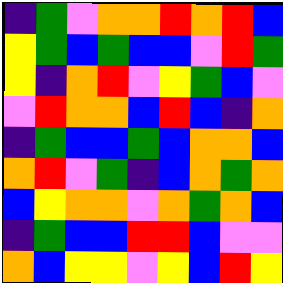[["indigo", "green", "violet", "orange", "orange", "red", "orange", "red", "blue"], ["yellow", "green", "blue", "green", "blue", "blue", "violet", "red", "green"], ["yellow", "indigo", "orange", "red", "violet", "yellow", "green", "blue", "violet"], ["violet", "red", "orange", "orange", "blue", "red", "blue", "indigo", "orange"], ["indigo", "green", "blue", "blue", "green", "blue", "orange", "orange", "blue"], ["orange", "red", "violet", "green", "indigo", "blue", "orange", "green", "orange"], ["blue", "yellow", "orange", "orange", "violet", "orange", "green", "orange", "blue"], ["indigo", "green", "blue", "blue", "red", "red", "blue", "violet", "violet"], ["orange", "blue", "yellow", "yellow", "violet", "yellow", "blue", "red", "yellow"]]